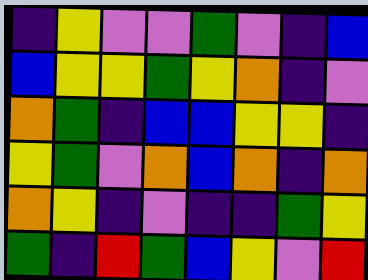[["indigo", "yellow", "violet", "violet", "green", "violet", "indigo", "blue"], ["blue", "yellow", "yellow", "green", "yellow", "orange", "indigo", "violet"], ["orange", "green", "indigo", "blue", "blue", "yellow", "yellow", "indigo"], ["yellow", "green", "violet", "orange", "blue", "orange", "indigo", "orange"], ["orange", "yellow", "indigo", "violet", "indigo", "indigo", "green", "yellow"], ["green", "indigo", "red", "green", "blue", "yellow", "violet", "red"]]